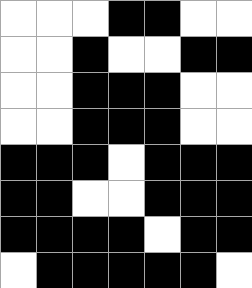[["white", "white", "white", "black", "black", "white", "white"], ["white", "white", "black", "white", "white", "black", "black"], ["white", "white", "black", "black", "black", "white", "white"], ["white", "white", "black", "black", "black", "white", "white"], ["black", "black", "black", "white", "black", "black", "black"], ["black", "black", "white", "white", "black", "black", "black"], ["black", "black", "black", "black", "white", "black", "black"], ["white", "black", "black", "black", "black", "black", "white"]]